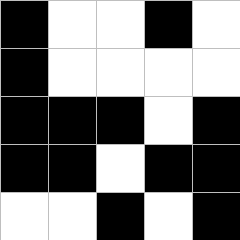[["black", "white", "white", "black", "white"], ["black", "white", "white", "white", "white"], ["black", "black", "black", "white", "black"], ["black", "black", "white", "black", "black"], ["white", "white", "black", "white", "black"]]